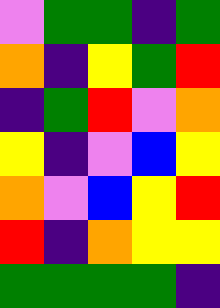[["violet", "green", "green", "indigo", "green"], ["orange", "indigo", "yellow", "green", "red"], ["indigo", "green", "red", "violet", "orange"], ["yellow", "indigo", "violet", "blue", "yellow"], ["orange", "violet", "blue", "yellow", "red"], ["red", "indigo", "orange", "yellow", "yellow"], ["green", "green", "green", "green", "indigo"]]